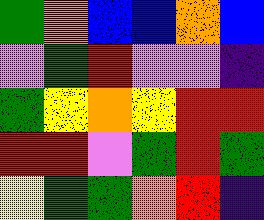[["green", "orange", "blue", "blue", "orange", "blue"], ["violet", "green", "red", "violet", "violet", "indigo"], ["green", "yellow", "orange", "yellow", "red", "red"], ["red", "red", "violet", "green", "red", "green"], ["yellow", "green", "green", "orange", "red", "indigo"]]